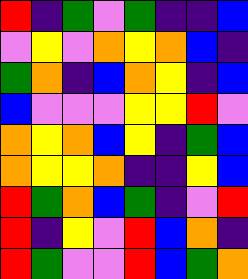[["red", "indigo", "green", "violet", "green", "indigo", "indigo", "blue"], ["violet", "yellow", "violet", "orange", "yellow", "orange", "blue", "indigo"], ["green", "orange", "indigo", "blue", "orange", "yellow", "indigo", "blue"], ["blue", "violet", "violet", "violet", "yellow", "yellow", "red", "violet"], ["orange", "yellow", "orange", "blue", "yellow", "indigo", "green", "blue"], ["orange", "yellow", "yellow", "orange", "indigo", "indigo", "yellow", "blue"], ["red", "green", "orange", "blue", "green", "indigo", "violet", "red"], ["red", "indigo", "yellow", "violet", "red", "blue", "orange", "indigo"], ["red", "green", "violet", "violet", "red", "blue", "green", "orange"]]